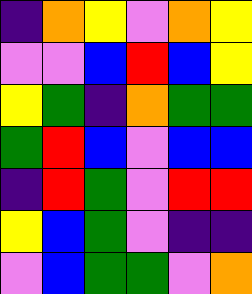[["indigo", "orange", "yellow", "violet", "orange", "yellow"], ["violet", "violet", "blue", "red", "blue", "yellow"], ["yellow", "green", "indigo", "orange", "green", "green"], ["green", "red", "blue", "violet", "blue", "blue"], ["indigo", "red", "green", "violet", "red", "red"], ["yellow", "blue", "green", "violet", "indigo", "indigo"], ["violet", "blue", "green", "green", "violet", "orange"]]